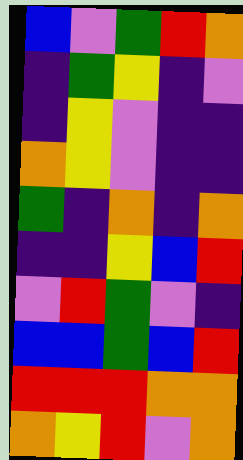[["blue", "violet", "green", "red", "orange"], ["indigo", "green", "yellow", "indigo", "violet"], ["indigo", "yellow", "violet", "indigo", "indigo"], ["orange", "yellow", "violet", "indigo", "indigo"], ["green", "indigo", "orange", "indigo", "orange"], ["indigo", "indigo", "yellow", "blue", "red"], ["violet", "red", "green", "violet", "indigo"], ["blue", "blue", "green", "blue", "red"], ["red", "red", "red", "orange", "orange"], ["orange", "yellow", "red", "violet", "orange"]]